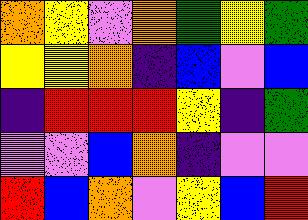[["orange", "yellow", "violet", "orange", "green", "yellow", "green"], ["yellow", "yellow", "orange", "indigo", "blue", "violet", "blue"], ["indigo", "red", "red", "red", "yellow", "indigo", "green"], ["violet", "violet", "blue", "orange", "indigo", "violet", "violet"], ["red", "blue", "orange", "violet", "yellow", "blue", "red"]]